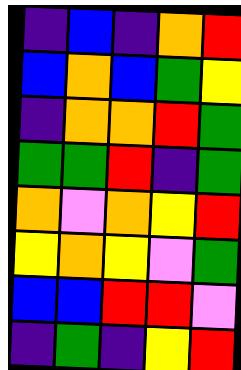[["indigo", "blue", "indigo", "orange", "red"], ["blue", "orange", "blue", "green", "yellow"], ["indigo", "orange", "orange", "red", "green"], ["green", "green", "red", "indigo", "green"], ["orange", "violet", "orange", "yellow", "red"], ["yellow", "orange", "yellow", "violet", "green"], ["blue", "blue", "red", "red", "violet"], ["indigo", "green", "indigo", "yellow", "red"]]